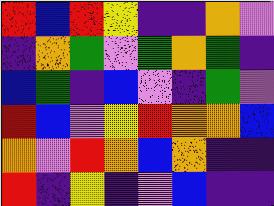[["red", "blue", "red", "yellow", "indigo", "indigo", "orange", "violet"], ["indigo", "orange", "green", "violet", "green", "orange", "green", "indigo"], ["blue", "green", "indigo", "blue", "violet", "indigo", "green", "violet"], ["red", "blue", "violet", "yellow", "red", "orange", "orange", "blue"], ["orange", "violet", "red", "orange", "blue", "orange", "indigo", "indigo"], ["red", "indigo", "yellow", "indigo", "violet", "blue", "indigo", "indigo"]]